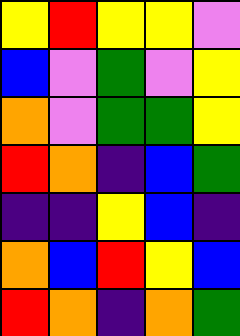[["yellow", "red", "yellow", "yellow", "violet"], ["blue", "violet", "green", "violet", "yellow"], ["orange", "violet", "green", "green", "yellow"], ["red", "orange", "indigo", "blue", "green"], ["indigo", "indigo", "yellow", "blue", "indigo"], ["orange", "blue", "red", "yellow", "blue"], ["red", "orange", "indigo", "orange", "green"]]